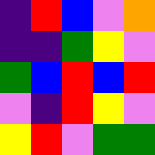[["indigo", "red", "blue", "violet", "orange"], ["indigo", "indigo", "green", "yellow", "violet"], ["green", "blue", "red", "blue", "red"], ["violet", "indigo", "red", "yellow", "violet"], ["yellow", "red", "violet", "green", "green"]]